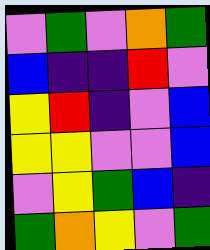[["violet", "green", "violet", "orange", "green"], ["blue", "indigo", "indigo", "red", "violet"], ["yellow", "red", "indigo", "violet", "blue"], ["yellow", "yellow", "violet", "violet", "blue"], ["violet", "yellow", "green", "blue", "indigo"], ["green", "orange", "yellow", "violet", "green"]]